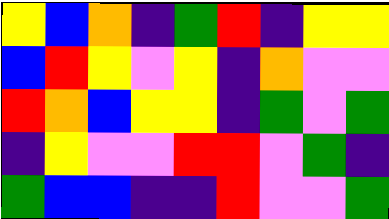[["yellow", "blue", "orange", "indigo", "green", "red", "indigo", "yellow", "yellow"], ["blue", "red", "yellow", "violet", "yellow", "indigo", "orange", "violet", "violet"], ["red", "orange", "blue", "yellow", "yellow", "indigo", "green", "violet", "green"], ["indigo", "yellow", "violet", "violet", "red", "red", "violet", "green", "indigo"], ["green", "blue", "blue", "indigo", "indigo", "red", "violet", "violet", "green"]]